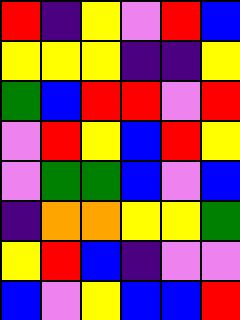[["red", "indigo", "yellow", "violet", "red", "blue"], ["yellow", "yellow", "yellow", "indigo", "indigo", "yellow"], ["green", "blue", "red", "red", "violet", "red"], ["violet", "red", "yellow", "blue", "red", "yellow"], ["violet", "green", "green", "blue", "violet", "blue"], ["indigo", "orange", "orange", "yellow", "yellow", "green"], ["yellow", "red", "blue", "indigo", "violet", "violet"], ["blue", "violet", "yellow", "blue", "blue", "red"]]